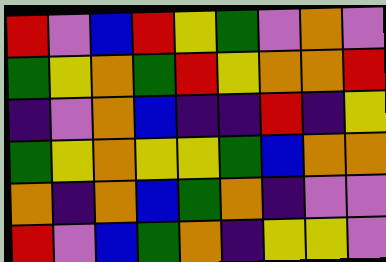[["red", "violet", "blue", "red", "yellow", "green", "violet", "orange", "violet"], ["green", "yellow", "orange", "green", "red", "yellow", "orange", "orange", "red"], ["indigo", "violet", "orange", "blue", "indigo", "indigo", "red", "indigo", "yellow"], ["green", "yellow", "orange", "yellow", "yellow", "green", "blue", "orange", "orange"], ["orange", "indigo", "orange", "blue", "green", "orange", "indigo", "violet", "violet"], ["red", "violet", "blue", "green", "orange", "indigo", "yellow", "yellow", "violet"]]